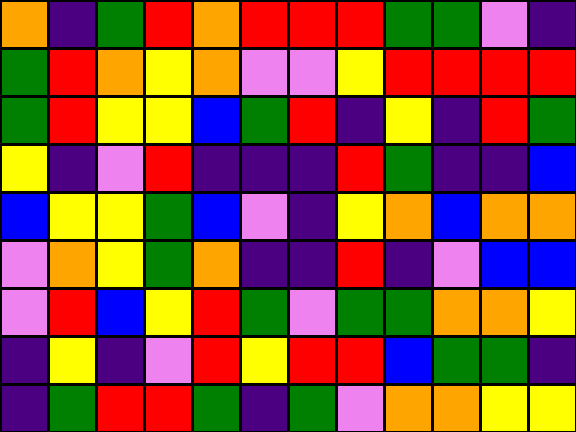[["orange", "indigo", "green", "red", "orange", "red", "red", "red", "green", "green", "violet", "indigo"], ["green", "red", "orange", "yellow", "orange", "violet", "violet", "yellow", "red", "red", "red", "red"], ["green", "red", "yellow", "yellow", "blue", "green", "red", "indigo", "yellow", "indigo", "red", "green"], ["yellow", "indigo", "violet", "red", "indigo", "indigo", "indigo", "red", "green", "indigo", "indigo", "blue"], ["blue", "yellow", "yellow", "green", "blue", "violet", "indigo", "yellow", "orange", "blue", "orange", "orange"], ["violet", "orange", "yellow", "green", "orange", "indigo", "indigo", "red", "indigo", "violet", "blue", "blue"], ["violet", "red", "blue", "yellow", "red", "green", "violet", "green", "green", "orange", "orange", "yellow"], ["indigo", "yellow", "indigo", "violet", "red", "yellow", "red", "red", "blue", "green", "green", "indigo"], ["indigo", "green", "red", "red", "green", "indigo", "green", "violet", "orange", "orange", "yellow", "yellow"]]